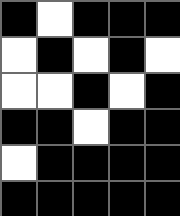[["black", "white", "black", "black", "black"], ["white", "black", "white", "black", "white"], ["white", "white", "black", "white", "black"], ["black", "black", "white", "black", "black"], ["white", "black", "black", "black", "black"], ["black", "black", "black", "black", "black"]]